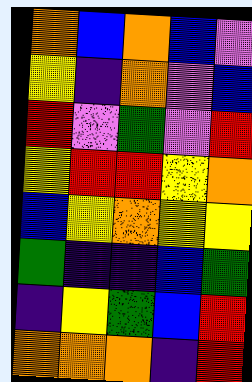[["orange", "blue", "orange", "blue", "violet"], ["yellow", "indigo", "orange", "violet", "blue"], ["red", "violet", "green", "violet", "red"], ["yellow", "red", "red", "yellow", "orange"], ["blue", "yellow", "orange", "yellow", "yellow"], ["green", "indigo", "indigo", "blue", "green"], ["indigo", "yellow", "green", "blue", "red"], ["orange", "orange", "orange", "indigo", "red"]]